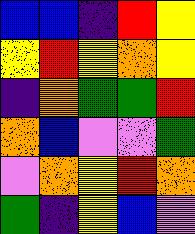[["blue", "blue", "indigo", "red", "yellow"], ["yellow", "red", "yellow", "orange", "yellow"], ["indigo", "orange", "green", "green", "red"], ["orange", "blue", "violet", "violet", "green"], ["violet", "orange", "yellow", "red", "orange"], ["green", "indigo", "yellow", "blue", "violet"]]